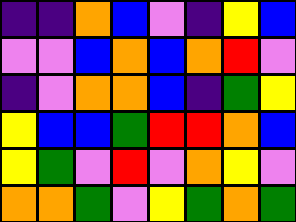[["indigo", "indigo", "orange", "blue", "violet", "indigo", "yellow", "blue"], ["violet", "violet", "blue", "orange", "blue", "orange", "red", "violet"], ["indigo", "violet", "orange", "orange", "blue", "indigo", "green", "yellow"], ["yellow", "blue", "blue", "green", "red", "red", "orange", "blue"], ["yellow", "green", "violet", "red", "violet", "orange", "yellow", "violet"], ["orange", "orange", "green", "violet", "yellow", "green", "orange", "green"]]